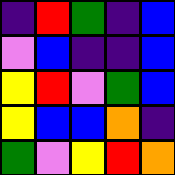[["indigo", "red", "green", "indigo", "blue"], ["violet", "blue", "indigo", "indigo", "blue"], ["yellow", "red", "violet", "green", "blue"], ["yellow", "blue", "blue", "orange", "indigo"], ["green", "violet", "yellow", "red", "orange"]]